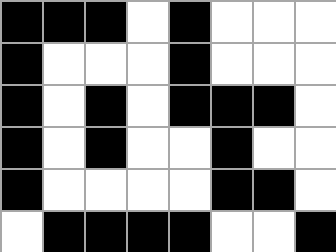[["black", "black", "black", "white", "black", "white", "white", "white"], ["black", "white", "white", "white", "black", "white", "white", "white"], ["black", "white", "black", "white", "black", "black", "black", "white"], ["black", "white", "black", "white", "white", "black", "white", "white"], ["black", "white", "white", "white", "white", "black", "black", "white"], ["white", "black", "black", "black", "black", "white", "white", "black"]]